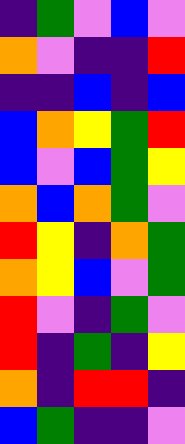[["indigo", "green", "violet", "blue", "violet"], ["orange", "violet", "indigo", "indigo", "red"], ["indigo", "indigo", "blue", "indigo", "blue"], ["blue", "orange", "yellow", "green", "red"], ["blue", "violet", "blue", "green", "yellow"], ["orange", "blue", "orange", "green", "violet"], ["red", "yellow", "indigo", "orange", "green"], ["orange", "yellow", "blue", "violet", "green"], ["red", "violet", "indigo", "green", "violet"], ["red", "indigo", "green", "indigo", "yellow"], ["orange", "indigo", "red", "red", "indigo"], ["blue", "green", "indigo", "indigo", "violet"]]